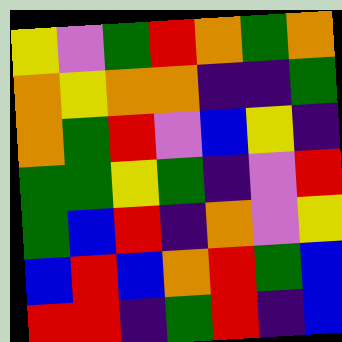[["yellow", "violet", "green", "red", "orange", "green", "orange"], ["orange", "yellow", "orange", "orange", "indigo", "indigo", "green"], ["orange", "green", "red", "violet", "blue", "yellow", "indigo"], ["green", "green", "yellow", "green", "indigo", "violet", "red"], ["green", "blue", "red", "indigo", "orange", "violet", "yellow"], ["blue", "red", "blue", "orange", "red", "green", "blue"], ["red", "red", "indigo", "green", "red", "indigo", "blue"]]